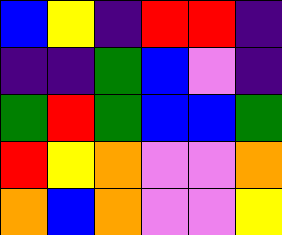[["blue", "yellow", "indigo", "red", "red", "indigo"], ["indigo", "indigo", "green", "blue", "violet", "indigo"], ["green", "red", "green", "blue", "blue", "green"], ["red", "yellow", "orange", "violet", "violet", "orange"], ["orange", "blue", "orange", "violet", "violet", "yellow"]]